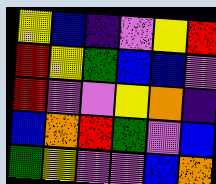[["yellow", "blue", "indigo", "violet", "yellow", "red"], ["red", "yellow", "green", "blue", "blue", "violet"], ["red", "violet", "violet", "yellow", "orange", "indigo"], ["blue", "orange", "red", "green", "violet", "blue"], ["green", "yellow", "violet", "violet", "blue", "orange"]]